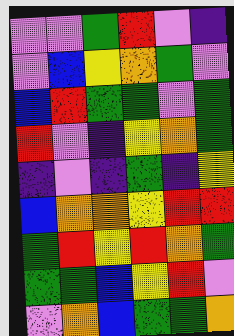[["violet", "violet", "green", "red", "violet", "indigo"], ["violet", "blue", "yellow", "orange", "green", "violet"], ["blue", "red", "green", "green", "violet", "green"], ["red", "violet", "indigo", "yellow", "orange", "green"], ["indigo", "violet", "indigo", "green", "indigo", "yellow"], ["blue", "orange", "orange", "yellow", "red", "red"], ["green", "red", "yellow", "red", "orange", "green"], ["green", "green", "blue", "yellow", "red", "violet"], ["violet", "orange", "blue", "green", "green", "orange"]]